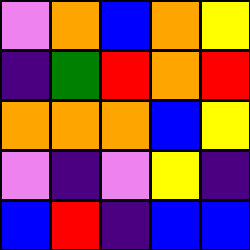[["violet", "orange", "blue", "orange", "yellow"], ["indigo", "green", "red", "orange", "red"], ["orange", "orange", "orange", "blue", "yellow"], ["violet", "indigo", "violet", "yellow", "indigo"], ["blue", "red", "indigo", "blue", "blue"]]